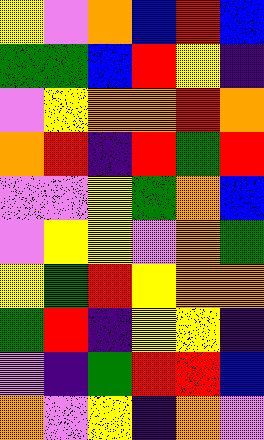[["yellow", "violet", "orange", "blue", "red", "blue"], ["green", "green", "blue", "red", "yellow", "indigo"], ["violet", "yellow", "orange", "orange", "red", "orange"], ["orange", "red", "indigo", "red", "green", "red"], ["violet", "violet", "yellow", "green", "orange", "blue"], ["violet", "yellow", "yellow", "violet", "orange", "green"], ["yellow", "green", "red", "yellow", "orange", "orange"], ["green", "red", "indigo", "yellow", "yellow", "indigo"], ["violet", "indigo", "green", "red", "red", "blue"], ["orange", "violet", "yellow", "indigo", "orange", "violet"]]